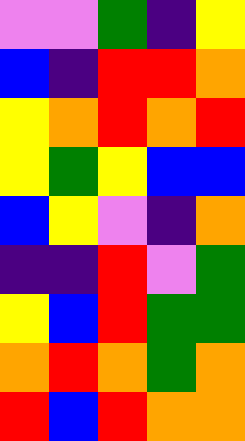[["violet", "violet", "green", "indigo", "yellow"], ["blue", "indigo", "red", "red", "orange"], ["yellow", "orange", "red", "orange", "red"], ["yellow", "green", "yellow", "blue", "blue"], ["blue", "yellow", "violet", "indigo", "orange"], ["indigo", "indigo", "red", "violet", "green"], ["yellow", "blue", "red", "green", "green"], ["orange", "red", "orange", "green", "orange"], ["red", "blue", "red", "orange", "orange"]]